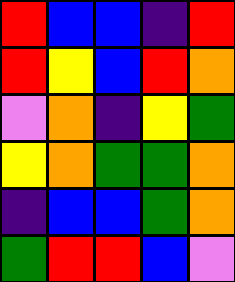[["red", "blue", "blue", "indigo", "red"], ["red", "yellow", "blue", "red", "orange"], ["violet", "orange", "indigo", "yellow", "green"], ["yellow", "orange", "green", "green", "orange"], ["indigo", "blue", "blue", "green", "orange"], ["green", "red", "red", "blue", "violet"]]